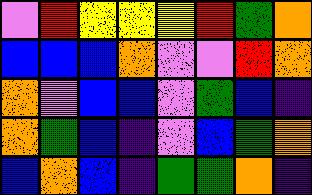[["violet", "red", "yellow", "yellow", "yellow", "red", "green", "orange"], ["blue", "blue", "blue", "orange", "violet", "violet", "red", "orange"], ["orange", "violet", "blue", "blue", "violet", "green", "blue", "indigo"], ["orange", "green", "blue", "indigo", "violet", "blue", "green", "orange"], ["blue", "orange", "blue", "indigo", "green", "green", "orange", "indigo"]]